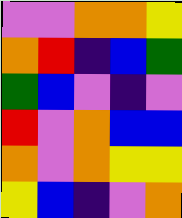[["violet", "violet", "orange", "orange", "yellow"], ["orange", "red", "indigo", "blue", "green"], ["green", "blue", "violet", "indigo", "violet"], ["red", "violet", "orange", "blue", "blue"], ["orange", "violet", "orange", "yellow", "yellow"], ["yellow", "blue", "indigo", "violet", "orange"]]